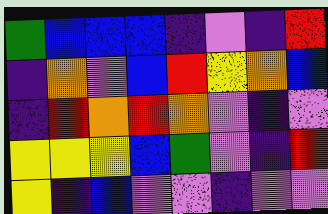[["green", "blue", "blue", "blue", "indigo", "violet", "indigo", "red"], ["indigo", "orange", "violet", "blue", "red", "yellow", "orange", "blue"], ["indigo", "red", "orange", "red", "orange", "violet", "indigo", "violet"], ["yellow", "yellow", "yellow", "blue", "green", "violet", "indigo", "red"], ["yellow", "indigo", "blue", "violet", "violet", "indigo", "violet", "violet"]]